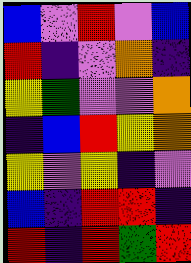[["blue", "violet", "red", "violet", "blue"], ["red", "indigo", "violet", "orange", "indigo"], ["yellow", "green", "violet", "violet", "orange"], ["indigo", "blue", "red", "yellow", "orange"], ["yellow", "violet", "yellow", "indigo", "violet"], ["blue", "indigo", "red", "red", "indigo"], ["red", "indigo", "red", "green", "red"]]